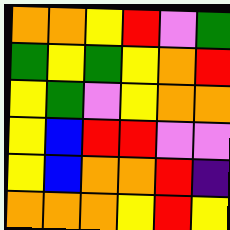[["orange", "orange", "yellow", "red", "violet", "green"], ["green", "yellow", "green", "yellow", "orange", "red"], ["yellow", "green", "violet", "yellow", "orange", "orange"], ["yellow", "blue", "red", "red", "violet", "violet"], ["yellow", "blue", "orange", "orange", "red", "indigo"], ["orange", "orange", "orange", "yellow", "red", "yellow"]]